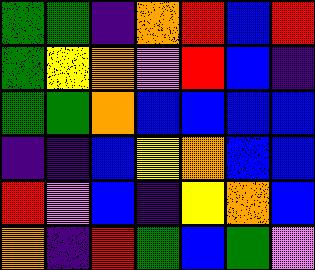[["green", "green", "indigo", "orange", "red", "blue", "red"], ["green", "yellow", "orange", "violet", "red", "blue", "indigo"], ["green", "green", "orange", "blue", "blue", "blue", "blue"], ["indigo", "indigo", "blue", "yellow", "orange", "blue", "blue"], ["red", "violet", "blue", "indigo", "yellow", "orange", "blue"], ["orange", "indigo", "red", "green", "blue", "green", "violet"]]